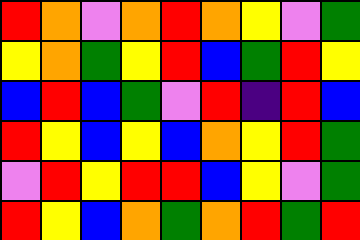[["red", "orange", "violet", "orange", "red", "orange", "yellow", "violet", "green"], ["yellow", "orange", "green", "yellow", "red", "blue", "green", "red", "yellow"], ["blue", "red", "blue", "green", "violet", "red", "indigo", "red", "blue"], ["red", "yellow", "blue", "yellow", "blue", "orange", "yellow", "red", "green"], ["violet", "red", "yellow", "red", "red", "blue", "yellow", "violet", "green"], ["red", "yellow", "blue", "orange", "green", "orange", "red", "green", "red"]]